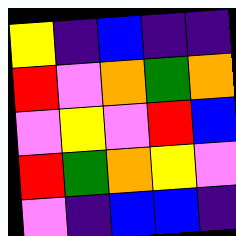[["yellow", "indigo", "blue", "indigo", "indigo"], ["red", "violet", "orange", "green", "orange"], ["violet", "yellow", "violet", "red", "blue"], ["red", "green", "orange", "yellow", "violet"], ["violet", "indigo", "blue", "blue", "indigo"]]